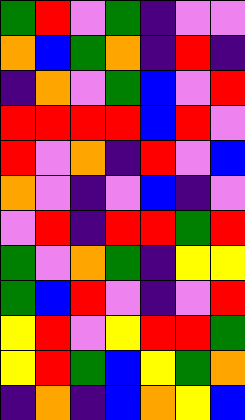[["green", "red", "violet", "green", "indigo", "violet", "violet"], ["orange", "blue", "green", "orange", "indigo", "red", "indigo"], ["indigo", "orange", "violet", "green", "blue", "violet", "red"], ["red", "red", "red", "red", "blue", "red", "violet"], ["red", "violet", "orange", "indigo", "red", "violet", "blue"], ["orange", "violet", "indigo", "violet", "blue", "indigo", "violet"], ["violet", "red", "indigo", "red", "red", "green", "red"], ["green", "violet", "orange", "green", "indigo", "yellow", "yellow"], ["green", "blue", "red", "violet", "indigo", "violet", "red"], ["yellow", "red", "violet", "yellow", "red", "red", "green"], ["yellow", "red", "green", "blue", "yellow", "green", "orange"], ["indigo", "orange", "indigo", "blue", "orange", "yellow", "blue"]]